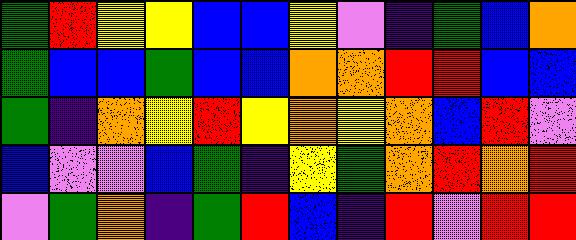[["green", "red", "yellow", "yellow", "blue", "blue", "yellow", "violet", "indigo", "green", "blue", "orange"], ["green", "blue", "blue", "green", "blue", "blue", "orange", "orange", "red", "red", "blue", "blue"], ["green", "indigo", "orange", "yellow", "red", "yellow", "orange", "yellow", "orange", "blue", "red", "violet"], ["blue", "violet", "violet", "blue", "green", "indigo", "yellow", "green", "orange", "red", "orange", "red"], ["violet", "green", "orange", "indigo", "green", "red", "blue", "indigo", "red", "violet", "red", "red"]]